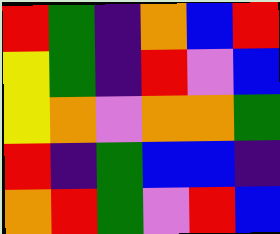[["red", "green", "indigo", "orange", "blue", "red"], ["yellow", "green", "indigo", "red", "violet", "blue"], ["yellow", "orange", "violet", "orange", "orange", "green"], ["red", "indigo", "green", "blue", "blue", "indigo"], ["orange", "red", "green", "violet", "red", "blue"]]